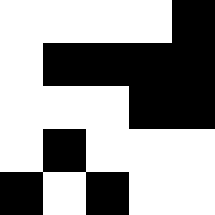[["white", "white", "white", "white", "black"], ["white", "black", "black", "black", "black"], ["white", "white", "white", "black", "black"], ["white", "black", "white", "white", "white"], ["black", "white", "black", "white", "white"]]